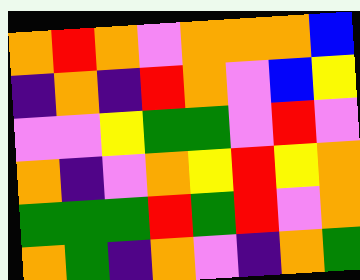[["orange", "red", "orange", "violet", "orange", "orange", "orange", "blue"], ["indigo", "orange", "indigo", "red", "orange", "violet", "blue", "yellow"], ["violet", "violet", "yellow", "green", "green", "violet", "red", "violet"], ["orange", "indigo", "violet", "orange", "yellow", "red", "yellow", "orange"], ["green", "green", "green", "red", "green", "red", "violet", "orange"], ["orange", "green", "indigo", "orange", "violet", "indigo", "orange", "green"]]